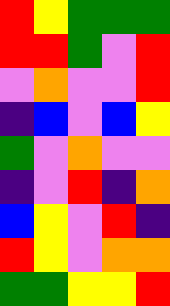[["red", "yellow", "green", "green", "green"], ["red", "red", "green", "violet", "red"], ["violet", "orange", "violet", "violet", "red"], ["indigo", "blue", "violet", "blue", "yellow"], ["green", "violet", "orange", "violet", "violet"], ["indigo", "violet", "red", "indigo", "orange"], ["blue", "yellow", "violet", "red", "indigo"], ["red", "yellow", "violet", "orange", "orange"], ["green", "green", "yellow", "yellow", "red"]]